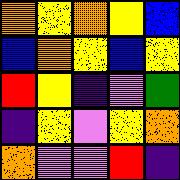[["orange", "yellow", "orange", "yellow", "blue"], ["blue", "orange", "yellow", "blue", "yellow"], ["red", "yellow", "indigo", "violet", "green"], ["indigo", "yellow", "violet", "yellow", "orange"], ["orange", "violet", "violet", "red", "indigo"]]